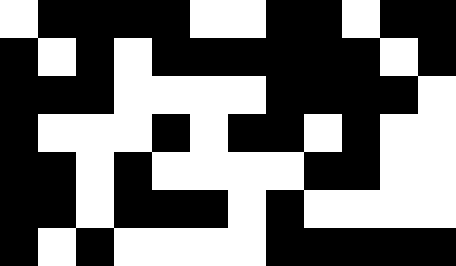[["white", "black", "black", "black", "black", "white", "white", "black", "black", "white", "black", "black"], ["black", "white", "black", "white", "black", "black", "black", "black", "black", "black", "white", "black"], ["black", "black", "black", "white", "white", "white", "white", "black", "black", "black", "black", "white"], ["black", "white", "white", "white", "black", "white", "black", "black", "white", "black", "white", "white"], ["black", "black", "white", "black", "white", "white", "white", "white", "black", "black", "white", "white"], ["black", "black", "white", "black", "black", "black", "white", "black", "white", "white", "white", "white"], ["black", "white", "black", "white", "white", "white", "white", "black", "black", "black", "black", "black"]]